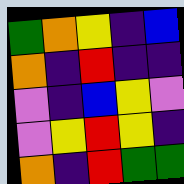[["green", "orange", "yellow", "indigo", "blue"], ["orange", "indigo", "red", "indigo", "indigo"], ["violet", "indigo", "blue", "yellow", "violet"], ["violet", "yellow", "red", "yellow", "indigo"], ["orange", "indigo", "red", "green", "green"]]